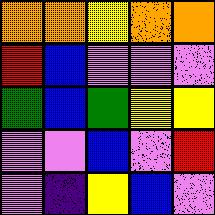[["orange", "orange", "yellow", "orange", "orange"], ["red", "blue", "violet", "violet", "violet"], ["green", "blue", "green", "yellow", "yellow"], ["violet", "violet", "blue", "violet", "red"], ["violet", "indigo", "yellow", "blue", "violet"]]